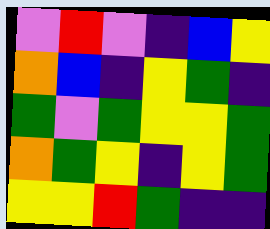[["violet", "red", "violet", "indigo", "blue", "yellow"], ["orange", "blue", "indigo", "yellow", "green", "indigo"], ["green", "violet", "green", "yellow", "yellow", "green"], ["orange", "green", "yellow", "indigo", "yellow", "green"], ["yellow", "yellow", "red", "green", "indigo", "indigo"]]